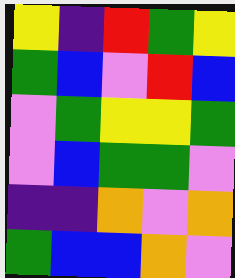[["yellow", "indigo", "red", "green", "yellow"], ["green", "blue", "violet", "red", "blue"], ["violet", "green", "yellow", "yellow", "green"], ["violet", "blue", "green", "green", "violet"], ["indigo", "indigo", "orange", "violet", "orange"], ["green", "blue", "blue", "orange", "violet"]]